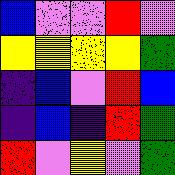[["blue", "violet", "violet", "red", "violet"], ["yellow", "yellow", "yellow", "yellow", "green"], ["indigo", "blue", "violet", "red", "blue"], ["indigo", "blue", "indigo", "red", "green"], ["red", "violet", "yellow", "violet", "green"]]